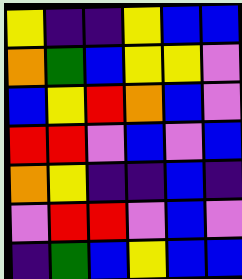[["yellow", "indigo", "indigo", "yellow", "blue", "blue"], ["orange", "green", "blue", "yellow", "yellow", "violet"], ["blue", "yellow", "red", "orange", "blue", "violet"], ["red", "red", "violet", "blue", "violet", "blue"], ["orange", "yellow", "indigo", "indigo", "blue", "indigo"], ["violet", "red", "red", "violet", "blue", "violet"], ["indigo", "green", "blue", "yellow", "blue", "blue"]]